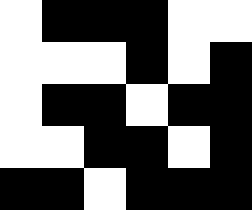[["white", "black", "black", "black", "white", "white"], ["white", "white", "white", "black", "white", "black"], ["white", "black", "black", "white", "black", "black"], ["white", "white", "black", "black", "white", "black"], ["black", "black", "white", "black", "black", "black"]]